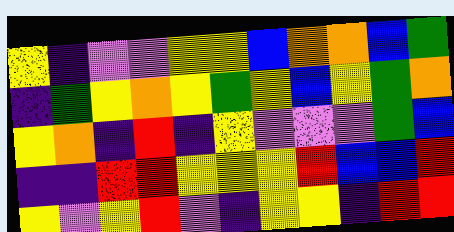[["yellow", "indigo", "violet", "violet", "yellow", "yellow", "blue", "orange", "orange", "blue", "green"], ["indigo", "green", "yellow", "orange", "yellow", "green", "yellow", "blue", "yellow", "green", "orange"], ["yellow", "orange", "indigo", "red", "indigo", "yellow", "violet", "violet", "violet", "green", "blue"], ["indigo", "indigo", "red", "red", "yellow", "yellow", "yellow", "red", "blue", "blue", "red"], ["yellow", "violet", "yellow", "red", "violet", "indigo", "yellow", "yellow", "indigo", "red", "red"]]